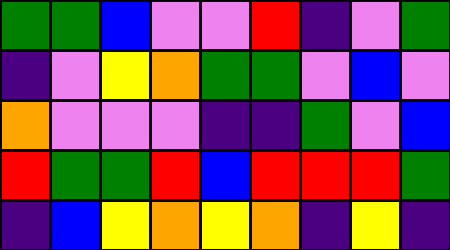[["green", "green", "blue", "violet", "violet", "red", "indigo", "violet", "green"], ["indigo", "violet", "yellow", "orange", "green", "green", "violet", "blue", "violet"], ["orange", "violet", "violet", "violet", "indigo", "indigo", "green", "violet", "blue"], ["red", "green", "green", "red", "blue", "red", "red", "red", "green"], ["indigo", "blue", "yellow", "orange", "yellow", "orange", "indigo", "yellow", "indigo"]]